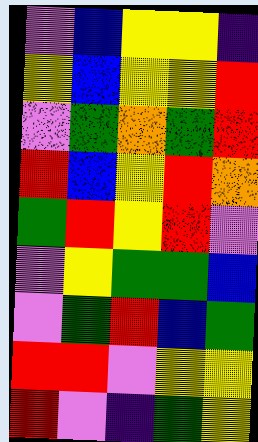[["violet", "blue", "yellow", "yellow", "indigo"], ["yellow", "blue", "yellow", "yellow", "red"], ["violet", "green", "orange", "green", "red"], ["red", "blue", "yellow", "red", "orange"], ["green", "red", "yellow", "red", "violet"], ["violet", "yellow", "green", "green", "blue"], ["violet", "green", "red", "blue", "green"], ["red", "red", "violet", "yellow", "yellow"], ["red", "violet", "indigo", "green", "yellow"]]